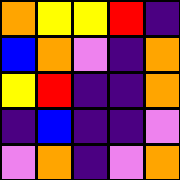[["orange", "yellow", "yellow", "red", "indigo"], ["blue", "orange", "violet", "indigo", "orange"], ["yellow", "red", "indigo", "indigo", "orange"], ["indigo", "blue", "indigo", "indigo", "violet"], ["violet", "orange", "indigo", "violet", "orange"]]